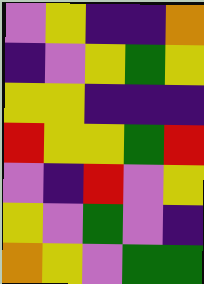[["violet", "yellow", "indigo", "indigo", "orange"], ["indigo", "violet", "yellow", "green", "yellow"], ["yellow", "yellow", "indigo", "indigo", "indigo"], ["red", "yellow", "yellow", "green", "red"], ["violet", "indigo", "red", "violet", "yellow"], ["yellow", "violet", "green", "violet", "indigo"], ["orange", "yellow", "violet", "green", "green"]]